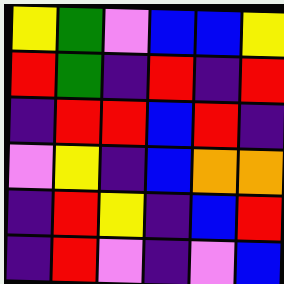[["yellow", "green", "violet", "blue", "blue", "yellow"], ["red", "green", "indigo", "red", "indigo", "red"], ["indigo", "red", "red", "blue", "red", "indigo"], ["violet", "yellow", "indigo", "blue", "orange", "orange"], ["indigo", "red", "yellow", "indigo", "blue", "red"], ["indigo", "red", "violet", "indigo", "violet", "blue"]]